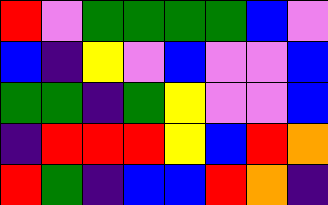[["red", "violet", "green", "green", "green", "green", "blue", "violet"], ["blue", "indigo", "yellow", "violet", "blue", "violet", "violet", "blue"], ["green", "green", "indigo", "green", "yellow", "violet", "violet", "blue"], ["indigo", "red", "red", "red", "yellow", "blue", "red", "orange"], ["red", "green", "indigo", "blue", "blue", "red", "orange", "indigo"]]